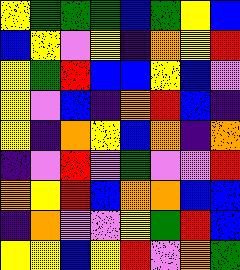[["yellow", "green", "green", "green", "blue", "green", "yellow", "blue"], ["blue", "yellow", "violet", "yellow", "indigo", "orange", "yellow", "red"], ["yellow", "green", "red", "blue", "blue", "yellow", "blue", "violet"], ["yellow", "violet", "blue", "indigo", "orange", "red", "blue", "indigo"], ["yellow", "indigo", "orange", "yellow", "blue", "orange", "indigo", "orange"], ["indigo", "violet", "red", "violet", "green", "violet", "violet", "red"], ["orange", "yellow", "red", "blue", "orange", "orange", "blue", "blue"], ["indigo", "orange", "violet", "violet", "yellow", "green", "red", "blue"], ["yellow", "yellow", "blue", "yellow", "red", "violet", "orange", "green"]]